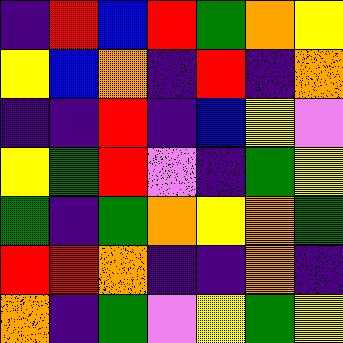[["indigo", "red", "blue", "red", "green", "orange", "yellow"], ["yellow", "blue", "orange", "indigo", "red", "indigo", "orange"], ["indigo", "indigo", "red", "indigo", "blue", "yellow", "violet"], ["yellow", "green", "red", "violet", "indigo", "green", "yellow"], ["green", "indigo", "green", "orange", "yellow", "orange", "green"], ["red", "red", "orange", "indigo", "indigo", "orange", "indigo"], ["orange", "indigo", "green", "violet", "yellow", "green", "yellow"]]